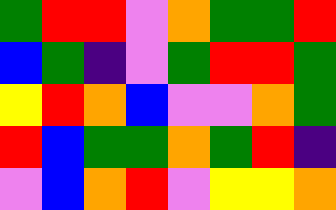[["green", "red", "red", "violet", "orange", "green", "green", "red"], ["blue", "green", "indigo", "violet", "green", "red", "red", "green"], ["yellow", "red", "orange", "blue", "violet", "violet", "orange", "green"], ["red", "blue", "green", "green", "orange", "green", "red", "indigo"], ["violet", "blue", "orange", "red", "violet", "yellow", "yellow", "orange"]]